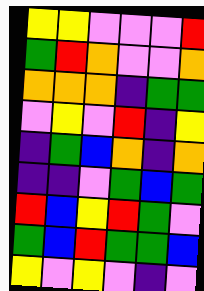[["yellow", "yellow", "violet", "violet", "violet", "red"], ["green", "red", "orange", "violet", "violet", "orange"], ["orange", "orange", "orange", "indigo", "green", "green"], ["violet", "yellow", "violet", "red", "indigo", "yellow"], ["indigo", "green", "blue", "orange", "indigo", "orange"], ["indigo", "indigo", "violet", "green", "blue", "green"], ["red", "blue", "yellow", "red", "green", "violet"], ["green", "blue", "red", "green", "green", "blue"], ["yellow", "violet", "yellow", "violet", "indigo", "violet"]]